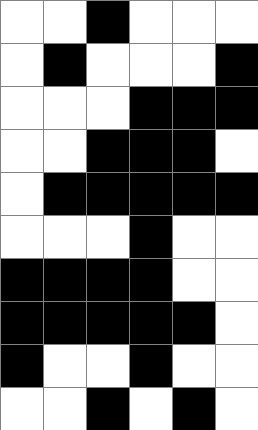[["white", "white", "black", "white", "white", "white"], ["white", "black", "white", "white", "white", "black"], ["white", "white", "white", "black", "black", "black"], ["white", "white", "black", "black", "black", "white"], ["white", "black", "black", "black", "black", "black"], ["white", "white", "white", "black", "white", "white"], ["black", "black", "black", "black", "white", "white"], ["black", "black", "black", "black", "black", "white"], ["black", "white", "white", "black", "white", "white"], ["white", "white", "black", "white", "black", "white"]]